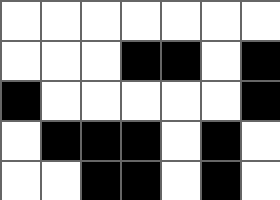[["white", "white", "white", "white", "white", "white", "white"], ["white", "white", "white", "black", "black", "white", "black"], ["black", "white", "white", "white", "white", "white", "black"], ["white", "black", "black", "black", "white", "black", "white"], ["white", "white", "black", "black", "white", "black", "white"]]